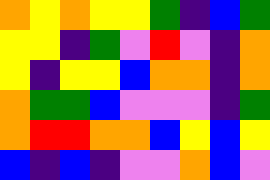[["orange", "yellow", "orange", "yellow", "yellow", "green", "indigo", "blue", "green"], ["yellow", "yellow", "indigo", "green", "violet", "red", "violet", "indigo", "orange"], ["yellow", "indigo", "yellow", "yellow", "blue", "orange", "orange", "indigo", "orange"], ["orange", "green", "green", "blue", "violet", "violet", "violet", "indigo", "green"], ["orange", "red", "red", "orange", "orange", "blue", "yellow", "blue", "yellow"], ["blue", "indigo", "blue", "indigo", "violet", "violet", "orange", "blue", "violet"]]